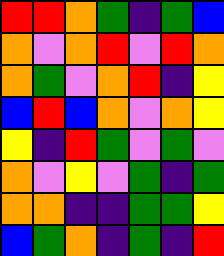[["red", "red", "orange", "green", "indigo", "green", "blue"], ["orange", "violet", "orange", "red", "violet", "red", "orange"], ["orange", "green", "violet", "orange", "red", "indigo", "yellow"], ["blue", "red", "blue", "orange", "violet", "orange", "yellow"], ["yellow", "indigo", "red", "green", "violet", "green", "violet"], ["orange", "violet", "yellow", "violet", "green", "indigo", "green"], ["orange", "orange", "indigo", "indigo", "green", "green", "yellow"], ["blue", "green", "orange", "indigo", "green", "indigo", "red"]]